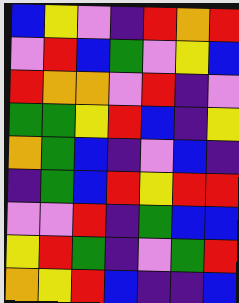[["blue", "yellow", "violet", "indigo", "red", "orange", "red"], ["violet", "red", "blue", "green", "violet", "yellow", "blue"], ["red", "orange", "orange", "violet", "red", "indigo", "violet"], ["green", "green", "yellow", "red", "blue", "indigo", "yellow"], ["orange", "green", "blue", "indigo", "violet", "blue", "indigo"], ["indigo", "green", "blue", "red", "yellow", "red", "red"], ["violet", "violet", "red", "indigo", "green", "blue", "blue"], ["yellow", "red", "green", "indigo", "violet", "green", "red"], ["orange", "yellow", "red", "blue", "indigo", "indigo", "blue"]]